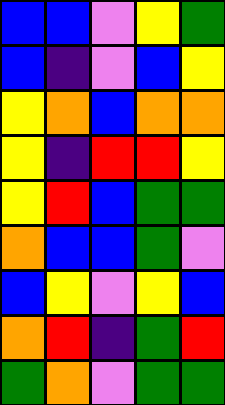[["blue", "blue", "violet", "yellow", "green"], ["blue", "indigo", "violet", "blue", "yellow"], ["yellow", "orange", "blue", "orange", "orange"], ["yellow", "indigo", "red", "red", "yellow"], ["yellow", "red", "blue", "green", "green"], ["orange", "blue", "blue", "green", "violet"], ["blue", "yellow", "violet", "yellow", "blue"], ["orange", "red", "indigo", "green", "red"], ["green", "orange", "violet", "green", "green"]]